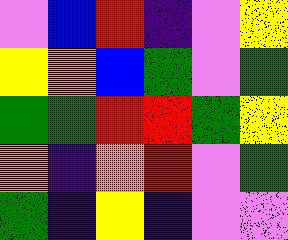[["violet", "blue", "red", "indigo", "violet", "yellow"], ["yellow", "orange", "blue", "green", "violet", "green"], ["green", "green", "red", "red", "green", "yellow"], ["orange", "indigo", "orange", "red", "violet", "green"], ["green", "indigo", "yellow", "indigo", "violet", "violet"]]